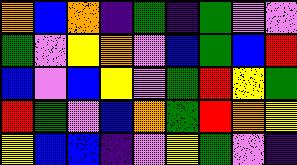[["orange", "blue", "orange", "indigo", "green", "indigo", "green", "violet", "violet"], ["green", "violet", "yellow", "orange", "violet", "blue", "green", "blue", "red"], ["blue", "violet", "blue", "yellow", "violet", "green", "red", "yellow", "green"], ["red", "green", "violet", "blue", "orange", "green", "red", "orange", "yellow"], ["yellow", "blue", "blue", "indigo", "violet", "yellow", "green", "violet", "indigo"]]